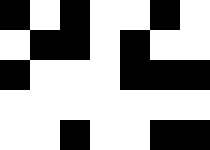[["black", "white", "black", "white", "white", "black", "white"], ["white", "black", "black", "white", "black", "white", "white"], ["black", "white", "white", "white", "black", "black", "black"], ["white", "white", "white", "white", "white", "white", "white"], ["white", "white", "black", "white", "white", "black", "black"]]